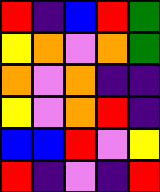[["red", "indigo", "blue", "red", "green"], ["yellow", "orange", "violet", "orange", "green"], ["orange", "violet", "orange", "indigo", "indigo"], ["yellow", "violet", "orange", "red", "indigo"], ["blue", "blue", "red", "violet", "yellow"], ["red", "indigo", "violet", "indigo", "red"]]